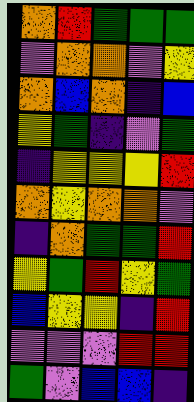[["orange", "red", "green", "green", "green"], ["violet", "orange", "orange", "violet", "yellow"], ["orange", "blue", "orange", "indigo", "blue"], ["yellow", "green", "indigo", "violet", "green"], ["indigo", "yellow", "yellow", "yellow", "red"], ["orange", "yellow", "orange", "orange", "violet"], ["indigo", "orange", "green", "green", "red"], ["yellow", "green", "red", "yellow", "green"], ["blue", "yellow", "yellow", "indigo", "red"], ["violet", "violet", "violet", "red", "red"], ["green", "violet", "blue", "blue", "indigo"]]